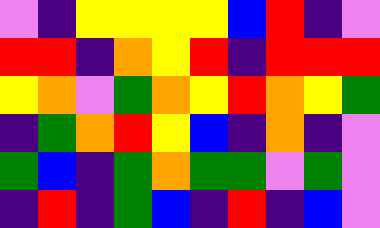[["violet", "indigo", "yellow", "yellow", "yellow", "yellow", "blue", "red", "indigo", "violet"], ["red", "red", "indigo", "orange", "yellow", "red", "indigo", "red", "red", "red"], ["yellow", "orange", "violet", "green", "orange", "yellow", "red", "orange", "yellow", "green"], ["indigo", "green", "orange", "red", "yellow", "blue", "indigo", "orange", "indigo", "violet"], ["green", "blue", "indigo", "green", "orange", "green", "green", "violet", "green", "violet"], ["indigo", "red", "indigo", "green", "blue", "indigo", "red", "indigo", "blue", "violet"]]